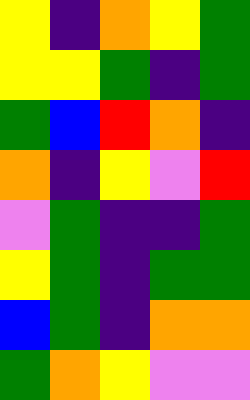[["yellow", "indigo", "orange", "yellow", "green"], ["yellow", "yellow", "green", "indigo", "green"], ["green", "blue", "red", "orange", "indigo"], ["orange", "indigo", "yellow", "violet", "red"], ["violet", "green", "indigo", "indigo", "green"], ["yellow", "green", "indigo", "green", "green"], ["blue", "green", "indigo", "orange", "orange"], ["green", "orange", "yellow", "violet", "violet"]]